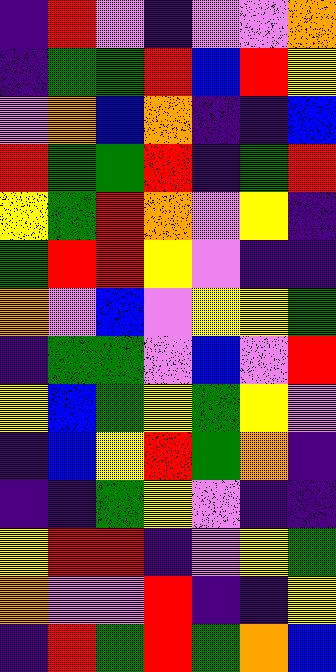[["indigo", "red", "violet", "indigo", "violet", "violet", "orange"], ["indigo", "green", "green", "red", "blue", "red", "yellow"], ["violet", "orange", "blue", "orange", "indigo", "indigo", "blue"], ["red", "green", "green", "red", "indigo", "green", "red"], ["yellow", "green", "red", "orange", "violet", "yellow", "indigo"], ["green", "red", "red", "yellow", "violet", "indigo", "indigo"], ["orange", "violet", "blue", "violet", "yellow", "yellow", "green"], ["indigo", "green", "green", "violet", "blue", "violet", "red"], ["yellow", "blue", "green", "yellow", "green", "yellow", "violet"], ["indigo", "blue", "yellow", "red", "green", "orange", "indigo"], ["indigo", "indigo", "green", "yellow", "violet", "indigo", "indigo"], ["yellow", "red", "red", "indigo", "violet", "yellow", "green"], ["orange", "violet", "violet", "red", "indigo", "indigo", "yellow"], ["indigo", "red", "green", "red", "green", "orange", "blue"]]